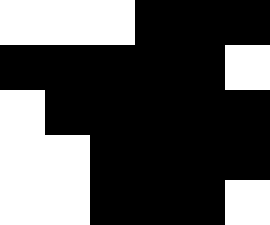[["white", "white", "white", "black", "black", "black"], ["black", "black", "black", "black", "black", "white"], ["white", "black", "black", "black", "black", "black"], ["white", "white", "black", "black", "black", "black"], ["white", "white", "black", "black", "black", "white"]]